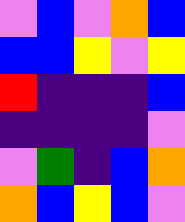[["violet", "blue", "violet", "orange", "blue"], ["blue", "blue", "yellow", "violet", "yellow"], ["red", "indigo", "indigo", "indigo", "blue"], ["indigo", "indigo", "indigo", "indigo", "violet"], ["violet", "green", "indigo", "blue", "orange"], ["orange", "blue", "yellow", "blue", "violet"]]